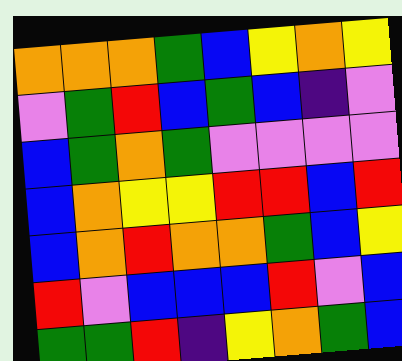[["orange", "orange", "orange", "green", "blue", "yellow", "orange", "yellow"], ["violet", "green", "red", "blue", "green", "blue", "indigo", "violet"], ["blue", "green", "orange", "green", "violet", "violet", "violet", "violet"], ["blue", "orange", "yellow", "yellow", "red", "red", "blue", "red"], ["blue", "orange", "red", "orange", "orange", "green", "blue", "yellow"], ["red", "violet", "blue", "blue", "blue", "red", "violet", "blue"], ["green", "green", "red", "indigo", "yellow", "orange", "green", "blue"]]